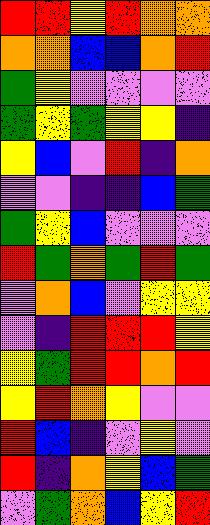[["red", "red", "yellow", "red", "orange", "orange"], ["orange", "orange", "blue", "blue", "orange", "red"], ["green", "yellow", "violet", "violet", "violet", "violet"], ["green", "yellow", "green", "yellow", "yellow", "indigo"], ["yellow", "blue", "violet", "red", "indigo", "orange"], ["violet", "violet", "indigo", "indigo", "blue", "green"], ["green", "yellow", "blue", "violet", "violet", "violet"], ["red", "green", "orange", "green", "red", "green"], ["violet", "orange", "blue", "violet", "yellow", "yellow"], ["violet", "indigo", "red", "red", "red", "yellow"], ["yellow", "green", "red", "red", "orange", "red"], ["yellow", "red", "orange", "yellow", "violet", "violet"], ["red", "blue", "indigo", "violet", "yellow", "violet"], ["red", "indigo", "orange", "yellow", "blue", "green"], ["violet", "green", "orange", "blue", "yellow", "red"]]